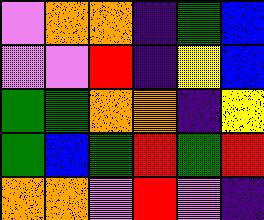[["violet", "orange", "orange", "indigo", "green", "blue"], ["violet", "violet", "red", "indigo", "yellow", "blue"], ["green", "green", "orange", "orange", "indigo", "yellow"], ["green", "blue", "green", "red", "green", "red"], ["orange", "orange", "violet", "red", "violet", "indigo"]]